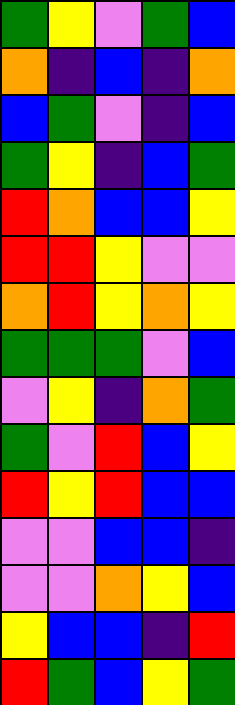[["green", "yellow", "violet", "green", "blue"], ["orange", "indigo", "blue", "indigo", "orange"], ["blue", "green", "violet", "indigo", "blue"], ["green", "yellow", "indigo", "blue", "green"], ["red", "orange", "blue", "blue", "yellow"], ["red", "red", "yellow", "violet", "violet"], ["orange", "red", "yellow", "orange", "yellow"], ["green", "green", "green", "violet", "blue"], ["violet", "yellow", "indigo", "orange", "green"], ["green", "violet", "red", "blue", "yellow"], ["red", "yellow", "red", "blue", "blue"], ["violet", "violet", "blue", "blue", "indigo"], ["violet", "violet", "orange", "yellow", "blue"], ["yellow", "blue", "blue", "indigo", "red"], ["red", "green", "blue", "yellow", "green"]]